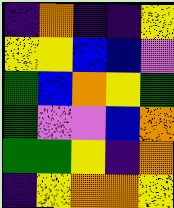[["indigo", "orange", "indigo", "indigo", "yellow"], ["yellow", "yellow", "blue", "blue", "violet"], ["green", "blue", "orange", "yellow", "green"], ["green", "violet", "violet", "blue", "orange"], ["green", "green", "yellow", "indigo", "orange"], ["indigo", "yellow", "orange", "orange", "yellow"]]